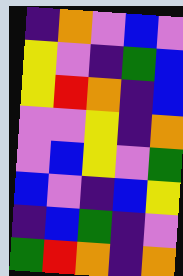[["indigo", "orange", "violet", "blue", "violet"], ["yellow", "violet", "indigo", "green", "blue"], ["yellow", "red", "orange", "indigo", "blue"], ["violet", "violet", "yellow", "indigo", "orange"], ["violet", "blue", "yellow", "violet", "green"], ["blue", "violet", "indigo", "blue", "yellow"], ["indigo", "blue", "green", "indigo", "violet"], ["green", "red", "orange", "indigo", "orange"]]